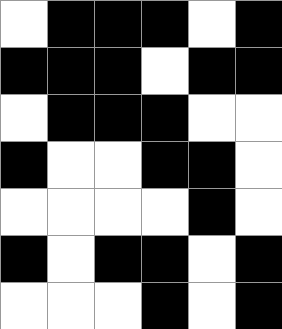[["white", "black", "black", "black", "white", "black"], ["black", "black", "black", "white", "black", "black"], ["white", "black", "black", "black", "white", "white"], ["black", "white", "white", "black", "black", "white"], ["white", "white", "white", "white", "black", "white"], ["black", "white", "black", "black", "white", "black"], ["white", "white", "white", "black", "white", "black"]]